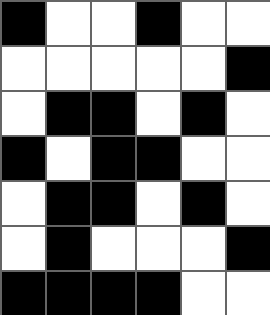[["black", "white", "white", "black", "white", "white"], ["white", "white", "white", "white", "white", "black"], ["white", "black", "black", "white", "black", "white"], ["black", "white", "black", "black", "white", "white"], ["white", "black", "black", "white", "black", "white"], ["white", "black", "white", "white", "white", "black"], ["black", "black", "black", "black", "white", "white"]]